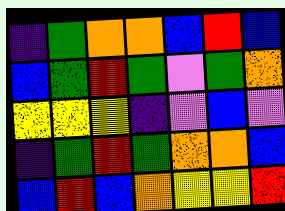[["indigo", "green", "orange", "orange", "blue", "red", "blue"], ["blue", "green", "red", "green", "violet", "green", "orange"], ["yellow", "yellow", "yellow", "indigo", "violet", "blue", "violet"], ["indigo", "green", "red", "green", "orange", "orange", "blue"], ["blue", "red", "blue", "orange", "yellow", "yellow", "red"]]